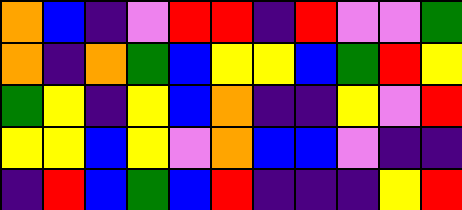[["orange", "blue", "indigo", "violet", "red", "red", "indigo", "red", "violet", "violet", "green"], ["orange", "indigo", "orange", "green", "blue", "yellow", "yellow", "blue", "green", "red", "yellow"], ["green", "yellow", "indigo", "yellow", "blue", "orange", "indigo", "indigo", "yellow", "violet", "red"], ["yellow", "yellow", "blue", "yellow", "violet", "orange", "blue", "blue", "violet", "indigo", "indigo"], ["indigo", "red", "blue", "green", "blue", "red", "indigo", "indigo", "indigo", "yellow", "red"]]